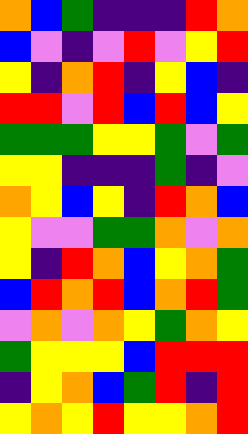[["orange", "blue", "green", "indigo", "indigo", "indigo", "red", "orange"], ["blue", "violet", "indigo", "violet", "red", "violet", "yellow", "red"], ["yellow", "indigo", "orange", "red", "indigo", "yellow", "blue", "indigo"], ["red", "red", "violet", "red", "blue", "red", "blue", "yellow"], ["green", "green", "green", "yellow", "yellow", "green", "violet", "green"], ["yellow", "yellow", "indigo", "indigo", "indigo", "green", "indigo", "violet"], ["orange", "yellow", "blue", "yellow", "indigo", "red", "orange", "blue"], ["yellow", "violet", "violet", "green", "green", "orange", "violet", "orange"], ["yellow", "indigo", "red", "orange", "blue", "yellow", "orange", "green"], ["blue", "red", "orange", "red", "blue", "orange", "red", "green"], ["violet", "orange", "violet", "orange", "yellow", "green", "orange", "yellow"], ["green", "yellow", "yellow", "yellow", "blue", "red", "red", "red"], ["indigo", "yellow", "orange", "blue", "green", "red", "indigo", "red"], ["yellow", "orange", "yellow", "red", "yellow", "yellow", "orange", "red"]]